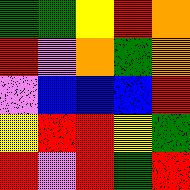[["green", "green", "yellow", "red", "orange"], ["red", "violet", "orange", "green", "orange"], ["violet", "blue", "blue", "blue", "red"], ["yellow", "red", "red", "yellow", "green"], ["red", "violet", "red", "green", "red"]]